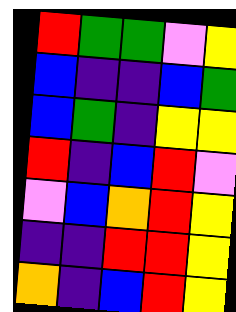[["red", "green", "green", "violet", "yellow"], ["blue", "indigo", "indigo", "blue", "green"], ["blue", "green", "indigo", "yellow", "yellow"], ["red", "indigo", "blue", "red", "violet"], ["violet", "blue", "orange", "red", "yellow"], ["indigo", "indigo", "red", "red", "yellow"], ["orange", "indigo", "blue", "red", "yellow"]]